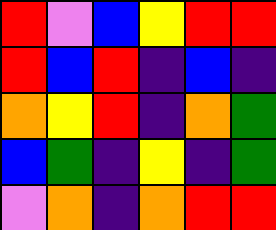[["red", "violet", "blue", "yellow", "red", "red"], ["red", "blue", "red", "indigo", "blue", "indigo"], ["orange", "yellow", "red", "indigo", "orange", "green"], ["blue", "green", "indigo", "yellow", "indigo", "green"], ["violet", "orange", "indigo", "orange", "red", "red"]]